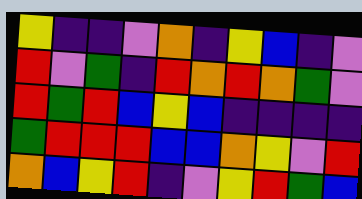[["yellow", "indigo", "indigo", "violet", "orange", "indigo", "yellow", "blue", "indigo", "violet"], ["red", "violet", "green", "indigo", "red", "orange", "red", "orange", "green", "violet"], ["red", "green", "red", "blue", "yellow", "blue", "indigo", "indigo", "indigo", "indigo"], ["green", "red", "red", "red", "blue", "blue", "orange", "yellow", "violet", "red"], ["orange", "blue", "yellow", "red", "indigo", "violet", "yellow", "red", "green", "blue"]]